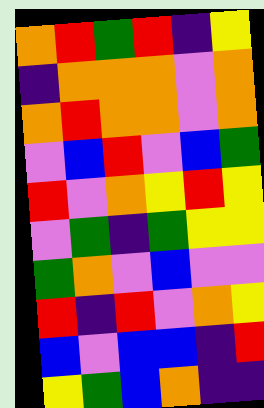[["orange", "red", "green", "red", "indigo", "yellow"], ["indigo", "orange", "orange", "orange", "violet", "orange"], ["orange", "red", "orange", "orange", "violet", "orange"], ["violet", "blue", "red", "violet", "blue", "green"], ["red", "violet", "orange", "yellow", "red", "yellow"], ["violet", "green", "indigo", "green", "yellow", "yellow"], ["green", "orange", "violet", "blue", "violet", "violet"], ["red", "indigo", "red", "violet", "orange", "yellow"], ["blue", "violet", "blue", "blue", "indigo", "red"], ["yellow", "green", "blue", "orange", "indigo", "indigo"]]